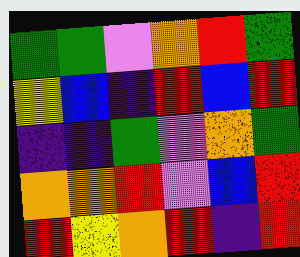[["green", "green", "violet", "orange", "red", "green"], ["yellow", "blue", "indigo", "red", "blue", "red"], ["indigo", "indigo", "green", "violet", "orange", "green"], ["orange", "orange", "red", "violet", "blue", "red"], ["red", "yellow", "orange", "red", "indigo", "red"]]